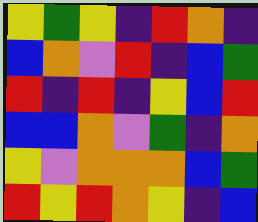[["yellow", "green", "yellow", "indigo", "red", "orange", "indigo"], ["blue", "orange", "violet", "red", "indigo", "blue", "green"], ["red", "indigo", "red", "indigo", "yellow", "blue", "red"], ["blue", "blue", "orange", "violet", "green", "indigo", "orange"], ["yellow", "violet", "orange", "orange", "orange", "blue", "green"], ["red", "yellow", "red", "orange", "yellow", "indigo", "blue"]]